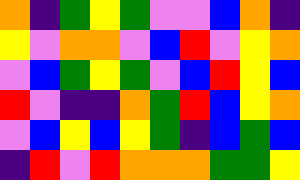[["orange", "indigo", "green", "yellow", "green", "violet", "violet", "blue", "orange", "indigo"], ["yellow", "violet", "orange", "orange", "violet", "blue", "red", "violet", "yellow", "orange"], ["violet", "blue", "green", "yellow", "green", "violet", "blue", "red", "yellow", "blue"], ["red", "violet", "indigo", "indigo", "orange", "green", "red", "blue", "yellow", "orange"], ["violet", "blue", "yellow", "blue", "yellow", "green", "indigo", "blue", "green", "blue"], ["indigo", "red", "violet", "red", "orange", "orange", "orange", "green", "green", "yellow"]]